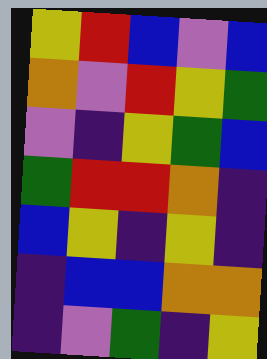[["yellow", "red", "blue", "violet", "blue"], ["orange", "violet", "red", "yellow", "green"], ["violet", "indigo", "yellow", "green", "blue"], ["green", "red", "red", "orange", "indigo"], ["blue", "yellow", "indigo", "yellow", "indigo"], ["indigo", "blue", "blue", "orange", "orange"], ["indigo", "violet", "green", "indigo", "yellow"]]